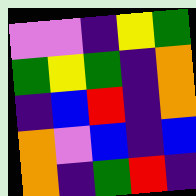[["violet", "violet", "indigo", "yellow", "green"], ["green", "yellow", "green", "indigo", "orange"], ["indigo", "blue", "red", "indigo", "orange"], ["orange", "violet", "blue", "indigo", "blue"], ["orange", "indigo", "green", "red", "indigo"]]